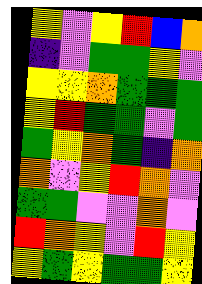[["yellow", "violet", "yellow", "red", "blue", "orange"], ["indigo", "violet", "green", "green", "yellow", "violet"], ["yellow", "yellow", "orange", "green", "green", "green"], ["yellow", "red", "green", "green", "violet", "green"], ["green", "yellow", "orange", "green", "indigo", "orange"], ["orange", "violet", "yellow", "red", "orange", "violet"], ["green", "green", "violet", "violet", "orange", "violet"], ["red", "orange", "yellow", "violet", "red", "yellow"], ["yellow", "green", "yellow", "green", "green", "yellow"]]